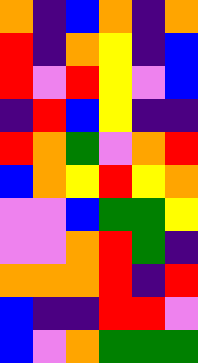[["orange", "indigo", "blue", "orange", "indigo", "orange"], ["red", "indigo", "orange", "yellow", "indigo", "blue"], ["red", "violet", "red", "yellow", "violet", "blue"], ["indigo", "red", "blue", "yellow", "indigo", "indigo"], ["red", "orange", "green", "violet", "orange", "red"], ["blue", "orange", "yellow", "red", "yellow", "orange"], ["violet", "violet", "blue", "green", "green", "yellow"], ["violet", "violet", "orange", "red", "green", "indigo"], ["orange", "orange", "orange", "red", "indigo", "red"], ["blue", "indigo", "indigo", "red", "red", "violet"], ["blue", "violet", "orange", "green", "green", "green"]]